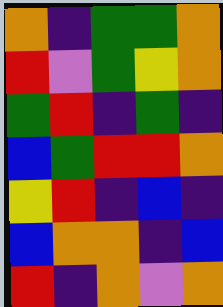[["orange", "indigo", "green", "green", "orange"], ["red", "violet", "green", "yellow", "orange"], ["green", "red", "indigo", "green", "indigo"], ["blue", "green", "red", "red", "orange"], ["yellow", "red", "indigo", "blue", "indigo"], ["blue", "orange", "orange", "indigo", "blue"], ["red", "indigo", "orange", "violet", "orange"]]